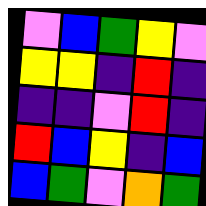[["violet", "blue", "green", "yellow", "violet"], ["yellow", "yellow", "indigo", "red", "indigo"], ["indigo", "indigo", "violet", "red", "indigo"], ["red", "blue", "yellow", "indigo", "blue"], ["blue", "green", "violet", "orange", "green"]]